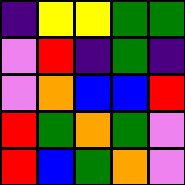[["indigo", "yellow", "yellow", "green", "green"], ["violet", "red", "indigo", "green", "indigo"], ["violet", "orange", "blue", "blue", "red"], ["red", "green", "orange", "green", "violet"], ["red", "blue", "green", "orange", "violet"]]